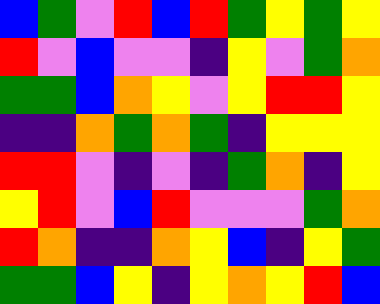[["blue", "green", "violet", "red", "blue", "red", "green", "yellow", "green", "yellow"], ["red", "violet", "blue", "violet", "violet", "indigo", "yellow", "violet", "green", "orange"], ["green", "green", "blue", "orange", "yellow", "violet", "yellow", "red", "red", "yellow"], ["indigo", "indigo", "orange", "green", "orange", "green", "indigo", "yellow", "yellow", "yellow"], ["red", "red", "violet", "indigo", "violet", "indigo", "green", "orange", "indigo", "yellow"], ["yellow", "red", "violet", "blue", "red", "violet", "violet", "violet", "green", "orange"], ["red", "orange", "indigo", "indigo", "orange", "yellow", "blue", "indigo", "yellow", "green"], ["green", "green", "blue", "yellow", "indigo", "yellow", "orange", "yellow", "red", "blue"]]